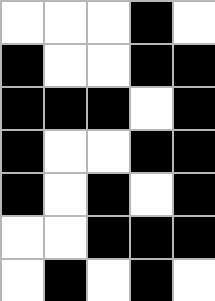[["white", "white", "white", "black", "white"], ["black", "white", "white", "black", "black"], ["black", "black", "black", "white", "black"], ["black", "white", "white", "black", "black"], ["black", "white", "black", "white", "black"], ["white", "white", "black", "black", "black"], ["white", "black", "white", "black", "white"]]